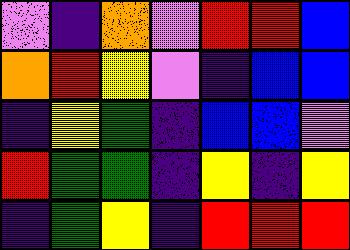[["violet", "indigo", "orange", "violet", "red", "red", "blue"], ["orange", "red", "yellow", "violet", "indigo", "blue", "blue"], ["indigo", "yellow", "green", "indigo", "blue", "blue", "violet"], ["red", "green", "green", "indigo", "yellow", "indigo", "yellow"], ["indigo", "green", "yellow", "indigo", "red", "red", "red"]]